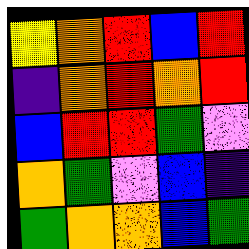[["yellow", "orange", "red", "blue", "red"], ["indigo", "orange", "red", "orange", "red"], ["blue", "red", "red", "green", "violet"], ["orange", "green", "violet", "blue", "indigo"], ["green", "orange", "orange", "blue", "green"]]